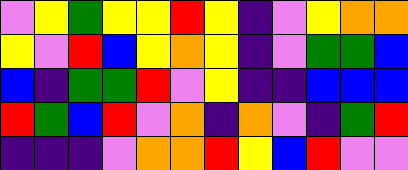[["violet", "yellow", "green", "yellow", "yellow", "red", "yellow", "indigo", "violet", "yellow", "orange", "orange"], ["yellow", "violet", "red", "blue", "yellow", "orange", "yellow", "indigo", "violet", "green", "green", "blue"], ["blue", "indigo", "green", "green", "red", "violet", "yellow", "indigo", "indigo", "blue", "blue", "blue"], ["red", "green", "blue", "red", "violet", "orange", "indigo", "orange", "violet", "indigo", "green", "red"], ["indigo", "indigo", "indigo", "violet", "orange", "orange", "red", "yellow", "blue", "red", "violet", "violet"]]